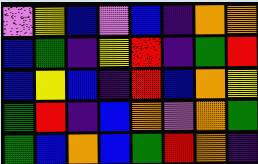[["violet", "yellow", "blue", "violet", "blue", "indigo", "orange", "orange"], ["blue", "green", "indigo", "yellow", "red", "indigo", "green", "red"], ["blue", "yellow", "blue", "indigo", "red", "blue", "orange", "yellow"], ["green", "red", "indigo", "blue", "orange", "violet", "orange", "green"], ["green", "blue", "orange", "blue", "green", "red", "orange", "indigo"]]